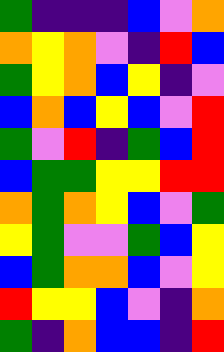[["green", "indigo", "indigo", "indigo", "blue", "violet", "orange"], ["orange", "yellow", "orange", "violet", "indigo", "red", "blue"], ["green", "yellow", "orange", "blue", "yellow", "indigo", "violet"], ["blue", "orange", "blue", "yellow", "blue", "violet", "red"], ["green", "violet", "red", "indigo", "green", "blue", "red"], ["blue", "green", "green", "yellow", "yellow", "red", "red"], ["orange", "green", "orange", "yellow", "blue", "violet", "green"], ["yellow", "green", "violet", "violet", "green", "blue", "yellow"], ["blue", "green", "orange", "orange", "blue", "violet", "yellow"], ["red", "yellow", "yellow", "blue", "violet", "indigo", "orange"], ["green", "indigo", "orange", "blue", "blue", "indigo", "red"]]